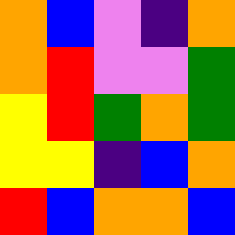[["orange", "blue", "violet", "indigo", "orange"], ["orange", "red", "violet", "violet", "green"], ["yellow", "red", "green", "orange", "green"], ["yellow", "yellow", "indigo", "blue", "orange"], ["red", "blue", "orange", "orange", "blue"]]